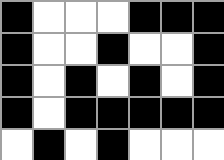[["black", "white", "white", "white", "black", "black", "black"], ["black", "white", "white", "black", "white", "white", "black"], ["black", "white", "black", "white", "black", "white", "black"], ["black", "white", "black", "black", "black", "black", "black"], ["white", "black", "white", "black", "white", "white", "white"]]